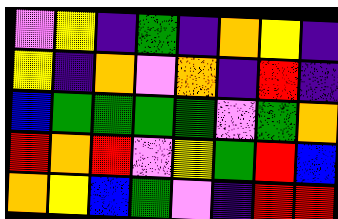[["violet", "yellow", "indigo", "green", "indigo", "orange", "yellow", "indigo"], ["yellow", "indigo", "orange", "violet", "orange", "indigo", "red", "indigo"], ["blue", "green", "green", "green", "green", "violet", "green", "orange"], ["red", "orange", "red", "violet", "yellow", "green", "red", "blue"], ["orange", "yellow", "blue", "green", "violet", "indigo", "red", "red"]]